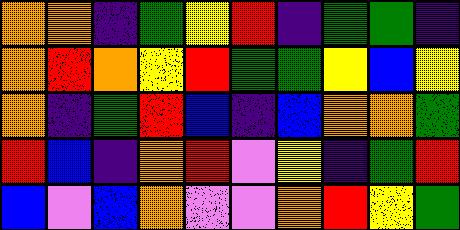[["orange", "orange", "indigo", "green", "yellow", "red", "indigo", "green", "green", "indigo"], ["orange", "red", "orange", "yellow", "red", "green", "green", "yellow", "blue", "yellow"], ["orange", "indigo", "green", "red", "blue", "indigo", "blue", "orange", "orange", "green"], ["red", "blue", "indigo", "orange", "red", "violet", "yellow", "indigo", "green", "red"], ["blue", "violet", "blue", "orange", "violet", "violet", "orange", "red", "yellow", "green"]]